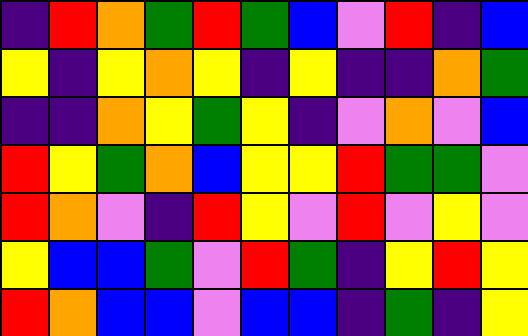[["indigo", "red", "orange", "green", "red", "green", "blue", "violet", "red", "indigo", "blue"], ["yellow", "indigo", "yellow", "orange", "yellow", "indigo", "yellow", "indigo", "indigo", "orange", "green"], ["indigo", "indigo", "orange", "yellow", "green", "yellow", "indigo", "violet", "orange", "violet", "blue"], ["red", "yellow", "green", "orange", "blue", "yellow", "yellow", "red", "green", "green", "violet"], ["red", "orange", "violet", "indigo", "red", "yellow", "violet", "red", "violet", "yellow", "violet"], ["yellow", "blue", "blue", "green", "violet", "red", "green", "indigo", "yellow", "red", "yellow"], ["red", "orange", "blue", "blue", "violet", "blue", "blue", "indigo", "green", "indigo", "yellow"]]